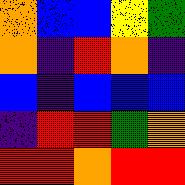[["orange", "blue", "blue", "yellow", "green"], ["orange", "indigo", "red", "orange", "indigo"], ["blue", "indigo", "blue", "blue", "blue"], ["indigo", "red", "red", "green", "orange"], ["red", "red", "orange", "red", "red"]]